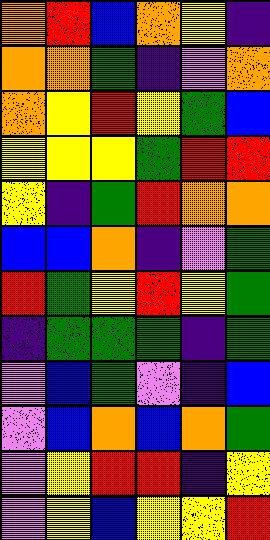[["orange", "red", "blue", "orange", "yellow", "indigo"], ["orange", "orange", "green", "indigo", "violet", "orange"], ["orange", "yellow", "red", "yellow", "green", "blue"], ["yellow", "yellow", "yellow", "green", "red", "red"], ["yellow", "indigo", "green", "red", "orange", "orange"], ["blue", "blue", "orange", "indigo", "violet", "green"], ["red", "green", "yellow", "red", "yellow", "green"], ["indigo", "green", "green", "green", "indigo", "green"], ["violet", "blue", "green", "violet", "indigo", "blue"], ["violet", "blue", "orange", "blue", "orange", "green"], ["violet", "yellow", "red", "red", "indigo", "yellow"], ["violet", "yellow", "blue", "yellow", "yellow", "red"]]